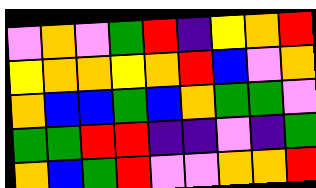[["violet", "orange", "violet", "green", "red", "indigo", "yellow", "orange", "red"], ["yellow", "orange", "orange", "yellow", "orange", "red", "blue", "violet", "orange"], ["orange", "blue", "blue", "green", "blue", "orange", "green", "green", "violet"], ["green", "green", "red", "red", "indigo", "indigo", "violet", "indigo", "green"], ["orange", "blue", "green", "red", "violet", "violet", "orange", "orange", "red"]]